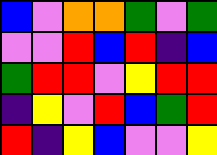[["blue", "violet", "orange", "orange", "green", "violet", "green"], ["violet", "violet", "red", "blue", "red", "indigo", "blue"], ["green", "red", "red", "violet", "yellow", "red", "red"], ["indigo", "yellow", "violet", "red", "blue", "green", "red"], ["red", "indigo", "yellow", "blue", "violet", "violet", "yellow"]]